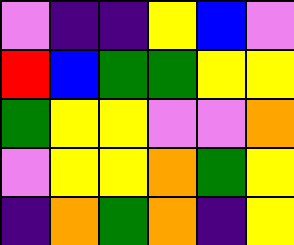[["violet", "indigo", "indigo", "yellow", "blue", "violet"], ["red", "blue", "green", "green", "yellow", "yellow"], ["green", "yellow", "yellow", "violet", "violet", "orange"], ["violet", "yellow", "yellow", "orange", "green", "yellow"], ["indigo", "orange", "green", "orange", "indigo", "yellow"]]